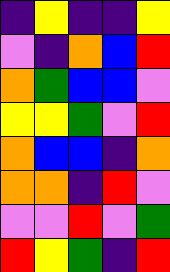[["indigo", "yellow", "indigo", "indigo", "yellow"], ["violet", "indigo", "orange", "blue", "red"], ["orange", "green", "blue", "blue", "violet"], ["yellow", "yellow", "green", "violet", "red"], ["orange", "blue", "blue", "indigo", "orange"], ["orange", "orange", "indigo", "red", "violet"], ["violet", "violet", "red", "violet", "green"], ["red", "yellow", "green", "indigo", "red"]]